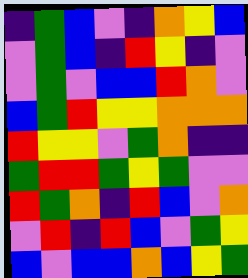[["indigo", "green", "blue", "violet", "indigo", "orange", "yellow", "blue"], ["violet", "green", "blue", "indigo", "red", "yellow", "indigo", "violet"], ["violet", "green", "violet", "blue", "blue", "red", "orange", "violet"], ["blue", "green", "red", "yellow", "yellow", "orange", "orange", "orange"], ["red", "yellow", "yellow", "violet", "green", "orange", "indigo", "indigo"], ["green", "red", "red", "green", "yellow", "green", "violet", "violet"], ["red", "green", "orange", "indigo", "red", "blue", "violet", "orange"], ["violet", "red", "indigo", "red", "blue", "violet", "green", "yellow"], ["blue", "violet", "blue", "blue", "orange", "blue", "yellow", "green"]]